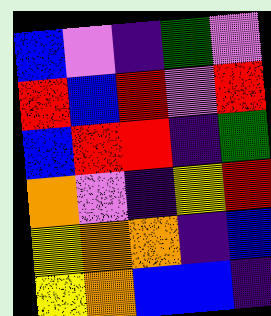[["blue", "violet", "indigo", "green", "violet"], ["red", "blue", "red", "violet", "red"], ["blue", "red", "red", "indigo", "green"], ["orange", "violet", "indigo", "yellow", "red"], ["yellow", "orange", "orange", "indigo", "blue"], ["yellow", "orange", "blue", "blue", "indigo"]]